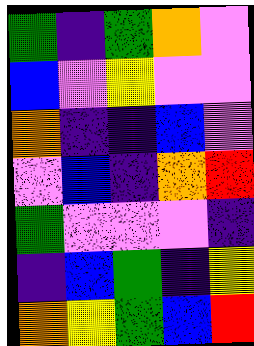[["green", "indigo", "green", "orange", "violet"], ["blue", "violet", "yellow", "violet", "violet"], ["orange", "indigo", "indigo", "blue", "violet"], ["violet", "blue", "indigo", "orange", "red"], ["green", "violet", "violet", "violet", "indigo"], ["indigo", "blue", "green", "indigo", "yellow"], ["orange", "yellow", "green", "blue", "red"]]